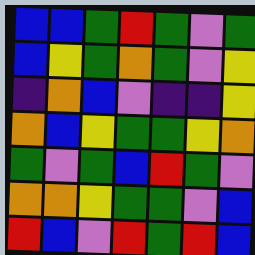[["blue", "blue", "green", "red", "green", "violet", "green"], ["blue", "yellow", "green", "orange", "green", "violet", "yellow"], ["indigo", "orange", "blue", "violet", "indigo", "indigo", "yellow"], ["orange", "blue", "yellow", "green", "green", "yellow", "orange"], ["green", "violet", "green", "blue", "red", "green", "violet"], ["orange", "orange", "yellow", "green", "green", "violet", "blue"], ["red", "blue", "violet", "red", "green", "red", "blue"]]